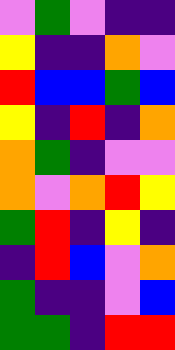[["violet", "green", "violet", "indigo", "indigo"], ["yellow", "indigo", "indigo", "orange", "violet"], ["red", "blue", "blue", "green", "blue"], ["yellow", "indigo", "red", "indigo", "orange"], ["orange", "green", "indigo", "violet", "violet"], ["orange", "violet", "orange", "red", "yellow"], ["green", "red", "indigo", "yellow", "indigo"], ["indigo", "red", "blue", "violet", "orange"], ["green", "indigo", "indigo", "violet", "blue"], ["green", "green", "indigo", "red", "red"]]